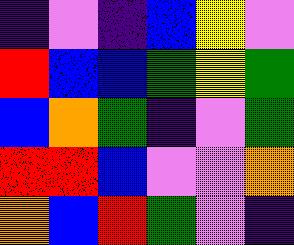[["indigo", "violet", "indigo", "blue", "yellow", "violet"], ["red", "blue", "blue", "green", "yellow", "green"], ["blue", "orange", "green", "indigo", "violet", "green"], ["red", "red", "blue", "violet", "violet", "orange"], ["orange", "blue", "red", "green", "violet", "indigo"]]